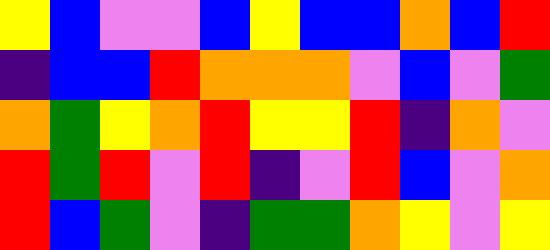[["yellow", "blue", "violet", "violet", "blue", "yellow", "blue", "blue", "orange", "blue", "red"], ["indigo", "blue", "blue", "red", "orange", "orange", "orange", "violet", "blue", "violet", "green"], ["orange", "green", "yellow", "orange", "red", "yellow", "yellow", "red", "indigo", "orange", "violet"], ["red", "green", "red", "violet", "red", "indigo", "violet", "red", "blue", "violet", "orange"], ["red", "blue", "green", "violet", "indigo", "green", "green", "orange", "yellow", "violet", "yellow"]]